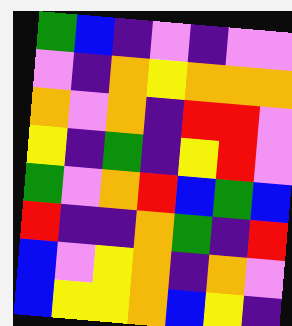[["green", "blue", "indigo", "violet", "indigo", "violet", "violet"], ["violet", "indigo", "orange", "yellow", "orange", "orange", "orange"], ["orange", "violet", "orange", "indigo", "red", "red", "violet"], ["yellow", "indigo", "green", "indigo", "yellow", "red", "violet"], ["green", "violet", "orange", "red", "blue", "green", "blue"], ["red", "indigo", "indigo", "orange", "green", "indigo", "red"], ["blue", "violet", "yellow", "orange", "indigo", "orange", "violet"], ["blue", "yellow", "yellow", "orange", "blue", "yellow", "indigo"]]